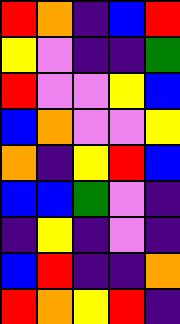[["red", "orange", "indigo", "blue", "red"], ["yellow", "violet", "indigo", "indigo", "green"], ["red", "violet", "violet", "yellow", "blue"], ["blue", "orange", "violet", "violet", "yellow"], ["orange", "indigo", "yellow", "red", "blue"], ["blue", "blue", "green", "violet", "indigo"], ["indigo", "yellow", "indigo", "violet", "indigo"], ["blue", "red", "indigo", "indigo", "orange"], ["red", "orange", "yellow", "red", "indigo"]]